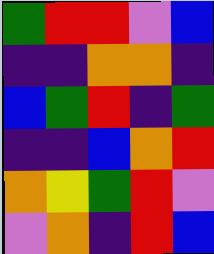[["green", "red", "red", "violet", "blue"], ["indigo", "indigo", "orange", "orange", "indigo"], ["blue", "green", "red", "indigo", "green"], ["indigo", "indigo", "blue", "orange", "red"], ["orange", "yellow", "green", "red", "violet"], ["violet", "orange", "indigo", "red", "blue"]]